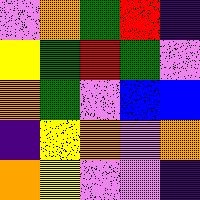[["violet", "orange", "green", "red", "indigo"], ["yellow", "green", "red", "green", "violet"], ["orange", "green", "violet", "blue", "blue"], ["indigo", "yellow", "orange", "violet", "orange"], ["orange", "yellow", "violet", "violet", "indigo"]]